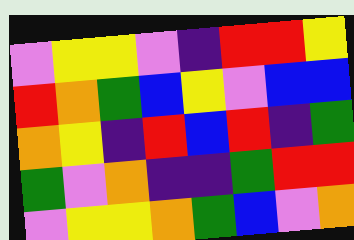[["violet", "yellow", "yellow", "violet", "indigo", "red", "red", "yellow"], ["red", "orange", "green", "blue", "yellow", "violet", "blue", "blue"], ["orange", "yellow", "indigo", "red", "blue", "red", "indigo", "green"], ["green", "violet", "orange", "indigo", "indigo", "green", "red", "red"], ["violet", "yellow", "yellow", "orange", "green", "blue", "violet", "orange"]]